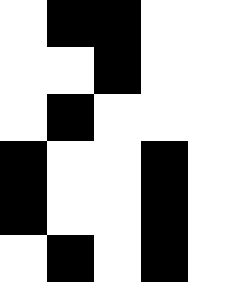[["white", "black", "black", "white", "white"], ["white", "white", "black", "white", "white"], ["white", "black", "white", "white", "white"], ["black", "white", "white", "black", "white"], ["black", "white", "white", "black", "white"], ["white", "black", "white", "black", "white"]]